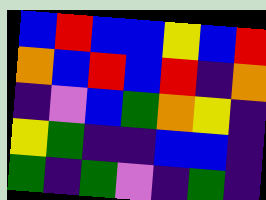[["blue", "red", "blue", "blue", "yellow", "blue", "red"], ["orange", "blue", "red", "blue", "red", "indigo", "orange"], ["indigo", "violet", "blue", "green", "orange", "yellow", "indigo"], ["yellow", "green", "indigo", "indigo", "blue", "blue", "indigo"], ["green", "indigo", "green", "violet", "indigo", "green", "indigo"]]